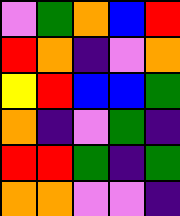[["violet", "green", "orange", "blue", "red"], ["red", "orange", "indigo", "violet", "orange"], ["yellow", "red", "blue", "blue", "green"], ["orange", "indigo", "violet", "green", "indigo"], ["red", "red", "green", "indigo", "green"], ["orange", "orange", "violet", "violet", "indigo"]]